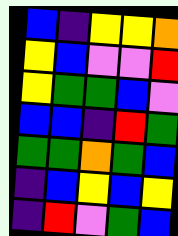[["blue", "indigo", "yellow", "yellow", "orange"], ["yellow", "blue", "violet", "violet", "red"], ["yellow", "green", "green", "blue", "violet"], ["blue", "blue", "indigo", "red", "green"], ["green", "green", "orange", "green", "blue"], ["indigo", "blue", "yellow", "blue", "yellow"], ["indigo", "red", "violet", "green", "blue"]]